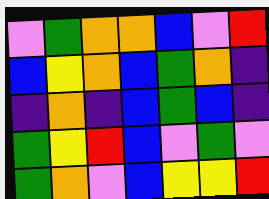[["violet", "green", "orange", "orange", "blue", "violet", "red"], ["blue", "yellow", "orange", "blue", "green", "orange", "indigo"], ["indigo", "orange", "indigo", "blue", "green", "blue", "indigo"], ["green", "yellow", "red", "blue", "violet", "green", "violet"], ["green", "orange", "violet", "blue", "yellow", "yellow", "red"]]